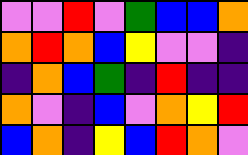[["violet", "violet", "red", "violet", "green", "blue", "blue", "orange"], ["orange", "red", "orange", "blue", "yellow", "violet", "violet", "indigo"], ["indigo", "orange", "blue", "green", "indigo", "red", "indigo", "indigo"], ["orange", "violet", "indigo", "blue", "violet", "orange", "yellow", "red"], ["blue", "orange", "indigo", "yellow", "blue", "red", "orange", "violet"]]